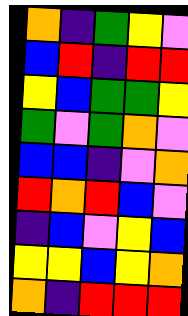[["orange", "indigo", "green", "yellow", "violet"], ["blue", "red", "indigo", "red", "red"], ["yellow", "blue", "green", "green", "yellow"], ["green", "violet", "green", "orange", "violet"], ["blue", "blue", "indigo", "violet", "orange"], ["red", "orange", "red", "blue", "violet"], ["indigo", "blue", "violet", "yellow", "blue"], ["yellow", "yellow", "blue", "yellow", "orange"], ["orange", "indigo", "red", "red", "red"]]